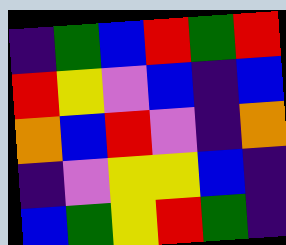[["indigo", "green", "blue", "red", "green", "red"], ["red", "yellow", "violet", "blue", "indigo", "blue"], ["orange", "blue", "red", "violet", "indigo", "orange"], ["indigo", "violet", "yellow", "yellow", "blue", "indigo"], ["blue", "green", "yellow", "red", "green", "indigo"]]